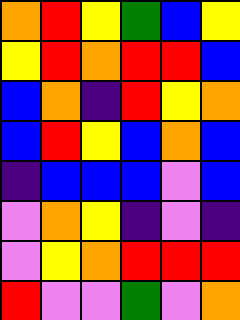[["orange", "red", "yellow", "green", "blue", "yellow"], ["yellow", "red", "orange", "red", "red", "blue"], ["blue", "orange", "indigo", "red", "yellow", "orange"], ["blue", "red", "yellow", "blue", "orange", "blue"], ["indigo", "blue", "blue", "blue", "violet", "blue"], ["violet", "orange", "yellow", "indigo", "violet", "indigo"], ["violet", "yellow", "orange", "red", "red", "red"], ["red", "violet", "violet", "green", "violet", "orange"]]